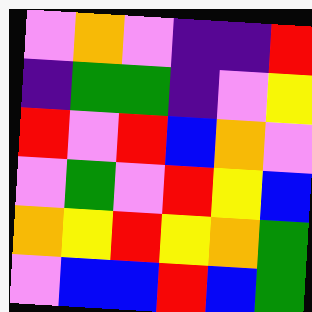[["violet", "orange", "violet", "indigo", "indigo", "red"], ["indigo", "green", "green", "indigo", "violet", "yellow"], ["red", "violet", "red", "blue", "orange", "violet"], ["violet", "green", "violet", "red", "yellow", "blue"], ["orange", "yellow", "red", "yellow", "orange", "green"], ["violet", "blue", "blue", "red", "blue", "green"]]